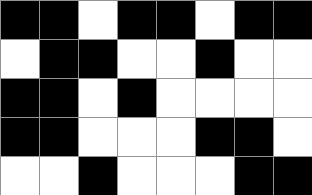[["black", "black", "white", "black", "black", "white", "black", "black"], ["white", "black", "black", "white", "white", "black", "white", "white"], ["black", "black", "white", "black", "white", "white", "white", "white"], ["black", "black", "white", "white", "white", "black", "black", "white"], ["white", "white", "black", "white", "white", "white", "black", "black"]]